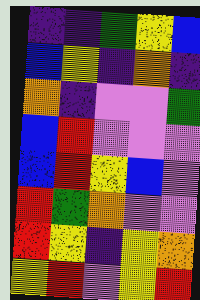[["indigo", "indigo", "green", "yellow", "blue"], ["blue", "yellow", "indigo", "orange", "indigo"], ["orange", "indigo", "violet", "violet", "green"], ["blue", "red", "violet", "violet", "violet"], ["blue", "red", "yellow", "blue", "violet"], ["red", "green", "orange", "violet", "violet"], ["red", "yellow", "indigo", "yellow", "orange"], ["yellow", "red", "violet", "yellow", "red"]]